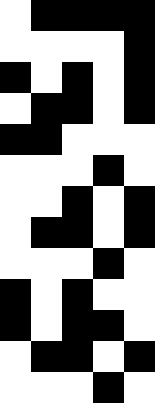[["white", "black", "black", "black", "black"], ["white", "white", "white", "white", "black"], ["black", "white", "black", "white", "black"], ["white", "black", "black", "white", "black"], ["black", "black", "white", "white", "white"], ["white", "white", "white", "black", "white"], ["white", "white", "black", "white", "black"], ["white", "black", "black", "white", "black"], ["white", "white", "white", "black", "white"], ["black", "white", "black", "white", "white"], ["black", "white", "black", "black", "white"], ["white", "black", "black", "white", "black"], ["white", "white", "white", "black", "white"]]